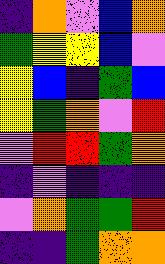[["indigo", "orange", "violet", "blue", "orange"], ["green", "yellow", "yellow", "blue", "violet"], ["yellow", "blue", "indigo", "green", "blue"], ["yellow", "green", "orange", "violet", "red"], ["violet", "red", "red", "green", "orange"], ["indigo", "violet", "indigo", "indigo", "indigo"], ["violet", "orange", "green", "green", "red"], ["indigo", "indigo", "green", "orange", "orange"]]